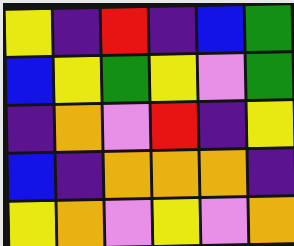[["yellow", "indigo", "red", "indigo", "blue", "green"], ["blue", "yellow", "green", "yellow", "violet", "green"], ["indigo", "orange", "violet", "red", "indigo", "yellow"], ["blue", "indigo", "orange", "orange", "orange", "indigo"], ["yellow", "orange", "violet", "yellow", "violet", "orange"]]